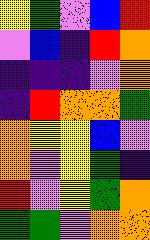[["yellow", "green", "violet", "blue", "red"], ["violet", "blue", "indigo", "red", "orange"], ["indigo", "indigo", "indigo", "violet", "orange"], ["indigo", "red", "orange", "orange", "green"], ["orange", "yellow", "yellow", "blue", "violet"], ["orange", "violet", "yellow", "green", "indigo"], ["red", "violet", "yellow", "green", "orange"], ["green", "green", "violet", "orange", "orange"]]